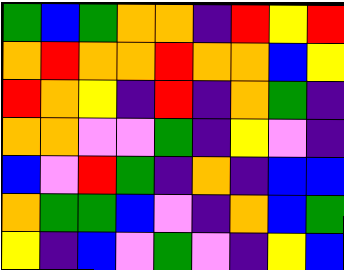[["green", "blue", "green", "orange", "orange", "indigo", "red", "yellow", "red"], ["orange", "red", "orange", "orange", "red", "orange", "orange", "blue", "yellow"], ["red", "orange", "yellow", "indigo", "red", "indigo", "orange", "green", "indigo"], ["orange", "orange", "violet", "violet", "green", "indigo", "yellow", "violet", "indigo"], ["blue", "violet", "red", "green", "indigo", "orange", "indigo", "blue", "blue"], ["orange", "green", "green", "blue", "violet", "indigo", "orange", "blue", "green"], ["yellow", "indigo", "blue", "violet", "green", "violet", "indigo", "yellow", "blue"]]